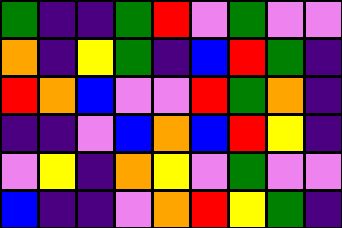[["green", "indigo", "indigo", "green", "red", "violet", "green", "violet", "violet"], ["orange", "indigo", "yellow", "green", "indigo", "blue", "red", "green", "indigo"], ["red", "orange", "blue", "violet", "violet", "red", "green", "orange", "indigo"], ["indigo", "indigo", "violet", "blue", "orange", "blue", "red", "yellow", "indigo"], ["violet", "yellow", "indigo", "orange", "yellow", "violet", "green", "violet", "violet"], ["blue", "indigo", "indigo", "violet", "orange", "red", "yellow", "green", "indigo"]]